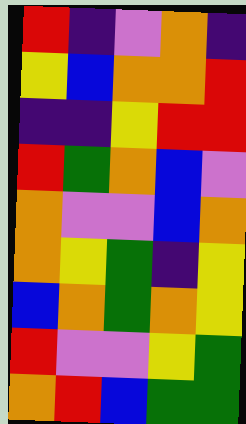[["red", "indigo", "violet", "orange", "indigo"], ["yellow", "blue", "orange", "orange", "red"], ["indigo", "indigo", "yellow", "red", "red"], ["red", "green", "orange", "blue", "violet"], ["orange", "violet", "violet", "blue", "orange"], ["orange", "yellow", "green", "indigo", "yellow"], ["blue", "orange", "green", "orange", "yellow"], ["red", "violet", "violet", "yellow", "green"], ["orange", "red", "blue", "green", "green"]]